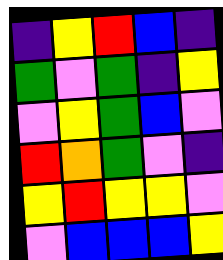[["indigo", "yellow", "red", "blue", "indigo"], ["green", "violet", "green", "indigo", "yellow"], ["violet", "yellow", "green", "blue", "violet"], ["red", "orange", "green", "violet", "indigo"], ["yellow", "red", "yellow", "yellow", "violet"], ["violet", "blue", "blue", "blue", "yellow"]]